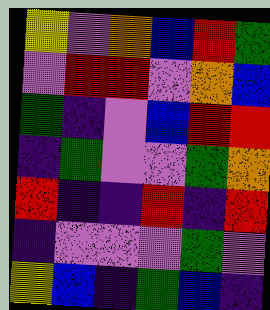[["yellow", "violet", "orange", "blue", "red", "green"], ["violet", "red", "red", "violet", "orange", "blue"], ["green", "indigo", "violet", "blue", "red", "red"], ["indigo", "green", "violet", "violet", "green", "orange"], ["red", "indigo", "indigo", "red", "indigo", "red"], ["indigo", "violet", "violet", "violet", "green", "violet"], ["yellow", "blue", "indigo", "green", "blue", "indigo"]]